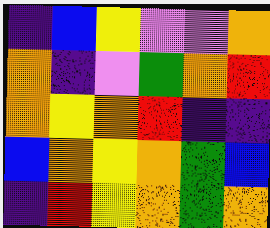[["indigo", "blue", "yellow", "violet", "violet", "orange"], ["orange", "indigo", "violet", "green", "orange", "red"], ["orange", "yellow", "orange", "red", "indigo", "indigo"], ["blue", "orange", "yellow", "orange", "green", "blue"], ["indigo", "red", "yellow", "orange", "green", "orange"]]